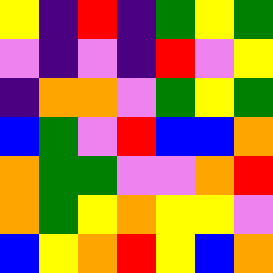[["yellow", "indigo", "red", "indigo", "green", "yellow", "green"], ["violet", "indigo", "violet", "indigo", "red", "violet", "yellow"], ["indigo", "orange", "orange", "violet", "green", "yellow", "green"], ["blue", "green", "violet", "red", "blue", "blue", "orange"], ["orange", "green", "green", "violet", "violet", "orange", "red"], ["orange", "green", "yellow", "orange", "yellow", "yellow", "violet"], ["blue", "yellow", "orange", "red", "yellow", "blue", "orange"]]